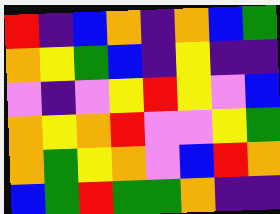[["red", "indigo", "blue", "orange", "indigo", "orange", "blue", "green"], ["orange", "yellow", "green", "blue", "indigo", "yellow", "indigo", "indigo"], ["violet", "indigo", "violet", "yellow", "red", "yellow", "violet", "blue"], ["orange", "yellow", "orange", "red", "violet", "violet", "yellow", "green"], ["orange", "green", "yellow", "orange", "violet", "blue", "red", "orange"], ["blue", "green", "red", "green", "green", "orange", "indigo", "indigo"]]